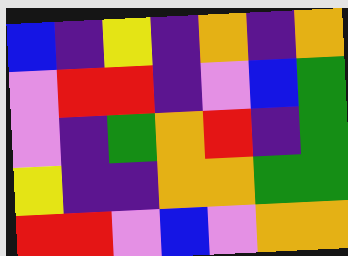[["blue", "indigo", "yellow", "indigo", "orange", "indigo", "orange"], ["violet", "red", "red", "indigo", "violet", "blue", "green"], ["violet", "indigo", "green", "orange", "red", "indigo", "green"], ["yellow", "indigo", "indigo", "orange", "orange", "green", "green"], ["red", "red", "violet", "blue", "violet", "orange", "orange"]]